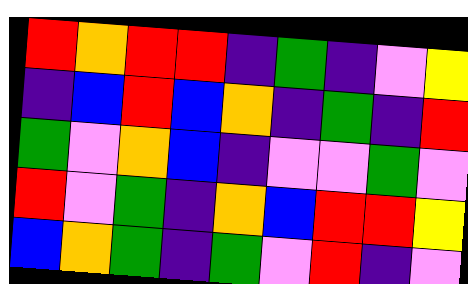[["red", "orange", "red", "red", "indigo", "green", "indigo", "violet", "yellow"], ["indigo", "blue", "red", "blue", "orange", "indigo", "green", "indigo", "red"], ["green", "violet", "orange", "blue", "indigo", "violet", "violet", "green", "violet"], ["red", "violet", "green", "indigo", "orange", "blue", "red", "red", "yellow"], ["blue", "orange", "green", "indigo", "green", "violet", "red", "indigo", "violet"]]